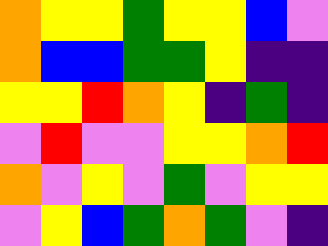[["orange", "yellow", "yellow", "green", "yellow", "yellow", "blue", "violet"], ["orange", "blue", "blue", "green", "green", "yellow", "indigo", "indigo"], ["yellow", "yellow", "red", "orange", "yellow", "indigo", "green", "indigo"], ["violet", "red", "violet", "violet", "yellow", "yellow", "orange", "red"], ["orange", "violet", "yellow", "violet", "green", "violet", "yellow", "yellow"], ["violet", "yellow", "blue", "green", "orange", "green", "violet", "indigo"]]